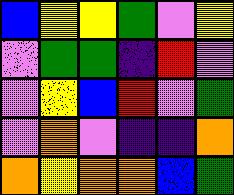[["blue", "yellow", "yellow", "green", "violet", "yellow"], ["violet", "green", "green", "indigo", "red", "violet"], ["violet", "yellow", "blue", "red", "violet", "green"], ["violet", "orange", "violet", "indigo", "indigo", "orange"], ["orange", "yellow", "orange", "orange", "blue", "green"]]